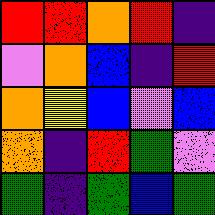[["red", "red", "orange", "red", "indigo"], ["violet", "orange", "blue", "indigo", "red"], ["orange", "yellow", "blue", "violet", "blue"], ["orange", "indigo", "red", "green", "violet"], ["green", "indigo", "green", "blue", "green"]]